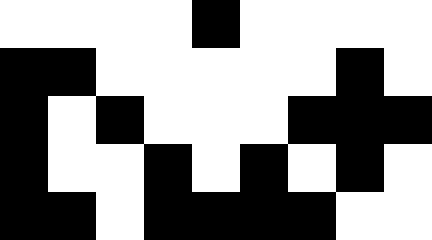[["white", "white", "white", "white", "black", "white", "white", "white", "white"], ["black", "black", "white", "white", "white", "white", "white", "black", "white"], ["black", "white", "black", "white", "white", "white", "black", "black", "black"], ["black", "white", "white", "black", "white", "black", "white", "black", "white"], ["black", "black", "white", "black", "black", "black", "black", "white", "white"]]